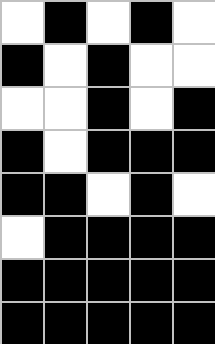[["white", "black", "white", "black", "white"], ["black", "white", "black", "white", "white"], ["white", "white", "black", "white", "black"], ["black", "white", "black", "black", "black"], ["black", "black", "white", "black", "white"], ["white", "black", "black", "black", "black"], ["black", "black", "black", "black", "black"], ["black", "black", "black", "black", "black"]]